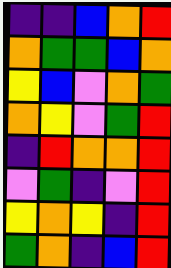[["indigo", "indigo", "blue", "orange", "red"], ["orange", "green", "green", "blue", "orange"], ["yellow", "blue", "violet", "orange", "green"], ["orange", "yellow", "violet", "green", "red"], ["indigo", "red", "orange", "orange", "red"], ["violet", "green", "indigo", "violet", "red"], ["yellow", "orange", "yellow", "indigo", "red"], ["green", "orange", "indigo", "blue", "red"]]